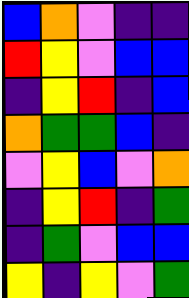[["blue", "orange", "violet", "indigo", "indigo"], ["red", "yellow", "violet", "blue", "blue"], ["indigo", "yellow", "red", "indigo", "blue"], ["orange", "green", "green", "blue", "indigo"], ["violet", "yellow", "blue", "violet", "orange"], ["indigo", "yellow", "red", "indigo", "green"], ["indigo", "green", "violet", "blue", "blue"], ["yellow", "indigo", "yellow", "violet", "green"]]